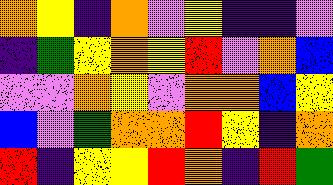[["orange", "yellow", "indigo", "orange", "violet", "yellow", "indigo", "indigo", "violet"], ["indigo", "green", "yellow", "orange", "yellow", "red", "violet", "orange", "blue"], ["violet", "violet", "orange", "yellow", "violet", "orange", "orange", "blue", "yellow"], ["blue", "violet", "green", "orange", "orange", "red", "yellow", "indigo", "orange"], ["red", "indigo", "yellow", "yellow", "red", "orange", "indigo", "red", "green"]]